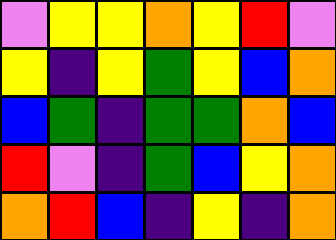[["violet", "yellow", "yellow", "orange", "yellow", "red", "violet"], ["yellow", "indigo", "yellow", "green", "yellow", "blue", "orange"], ["blue", "green", "indigo", "green", "green", "orange", "blue"], ["red", "violet", "indigo", "green", "blue", "yellow", "orange"], ["orange", "red", "blue", "indigo", "yellow", "indigo", "orange"]]